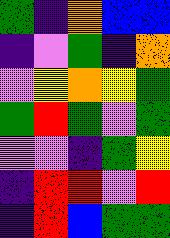[["green", "indigo", "orange", "blue", "blue"], ["indigo", "violet", "green", "indigo", "orange"], ["violet", "yellow", "orange", "yellow", "green"], ["green", "red", "green", "violet", "green"], ["violet", "violet", "indigo", "green", "yellow"], ["indigo", "red", "red", "violet", "red"], ["indigo", "red", "blue", "green", "green"]]